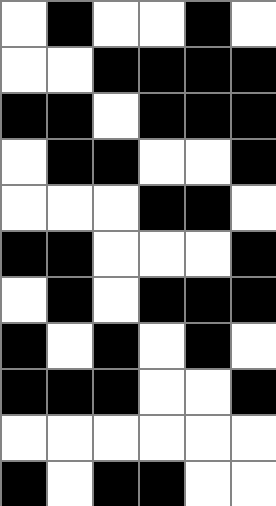[["white", "black", "white", "white", "black", "white"], ["white", "white", "black", "black", "black", "black"], ["black", "black", "white", "black", "black", "black"], ["white", "black", "black", "white", "white", "black"], ["white", "white", "white", "black", "black", "white"], ["black", "black", "white", "white", "white", "black"], ["white", "black", "white", "black", "black", "black"], ["black", "white", "black", "white", "black", "white"], ["black", "black", "black", "white", "white", "black"], ["white", "white", "white", "white", "white", "white"], ["black", "white", "black", "black", "white", "white"]]